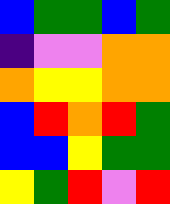[["blue", "green", "green", "blue", "green"], ["indigo", "violet", "violet", "orange", "orange"], ["orange", "yellow", "yellow", "orange", "orange"], ["blue", "red", "orange", "red", "green"], ["blue", "blue", "yellow", "green", "green"], ["yellow", "green", "red", "violet", "red"]]